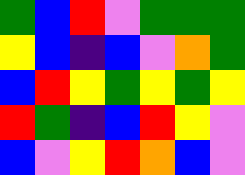[["green", "blue", "red", "violet", "green", "green", "green"], ["yellow", "blue", "indigo", "blue", "violet", "orange", "green"], ["blue", "red", "yellow", "green", "yellow", "green", "yellow"], ["red", "green", "indigo", "blue", "red", "yellow", "violet"], ["blue", "violet", "yellow", "red", "orange", "blue", "violet"]]